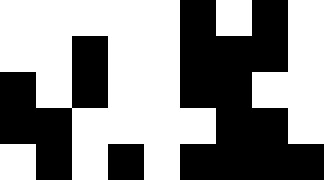[["white", "white", "white", "white", "white", "black", "white", "black", "white"], ["white", "white", "black", "white", "white", "black", "black", "black", "white"], ["black", "white", "black", "white", "white", "black", "black", "white", "white"], ["black", "black", "white", "white", "white", "white", "black", "black", "white"], ["white", "black", "white", "black", "white", "black", "black", "black", "black"]]